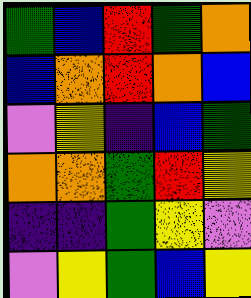[["green", "blue", "red", "green", "orange"], ["blue", "orange", "red", "orange", "blue"], ["violet", "yellow", "indigo", "blue", "green"], ["orange", "orange", "green", "red", "yellow"], ["indigo", "indigo", "green", "yellow", "violet"], ["violet", "yellow", "green", "blue", "yellow"]]